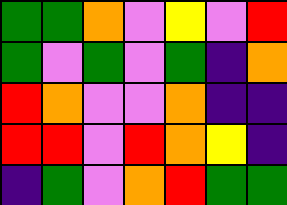[["green", "green", "orange", "violet", "yellow", "violet", "red"], ["green", "violet", "green", "violet", "green", "indigo", "orange"], ["red", "orange", "violet", "violet", "orange", "indigo", "indigo"], ["red", "red", "violet", "red", "orange", "yellow", "indigo"], ["indigo", "green", "violet", "orange", "red", "green", "green"]]